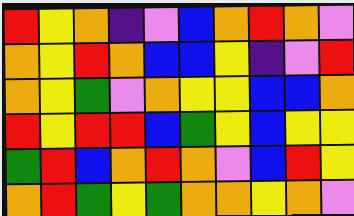[["red", "yellow", "orange", "indigo", "violet", "blue", "orange", "red", "orange", "violet"], ["orange", "yellow", "red", "orange", "blue", "blue", "yellow", "indigo", "violet", "red"], ["orange", "yellow", "green", "violet", "orange", "yellow", "yellow", "blue", "blue", "orange"], ["red", "yellow", "red", "red", "blue", "green", "yellow", "blue", "yellow", "yellow"], ["green", "red", "blue", "orange", "red", "orange", "violet", "blue", "red", "yellow"], ["orange", "red", "green", "yellow", "green", "orange", "orange", "yellow", "orange", "violet"]]